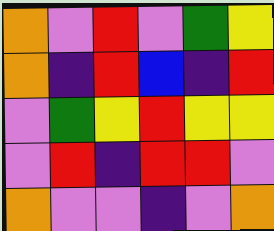[["orange", "violet", "red", "violet", "green", "yellow"], ["orange", "indigo", "red", "blue", "indigo", "red"], ["violet", "green", "yellow", "red", "yellow", "yellow"], ["violet", "red", "indigo", "red", "red", "violet"], ["orange", "violet", "violet", "indigo", "violet", "orange"]]